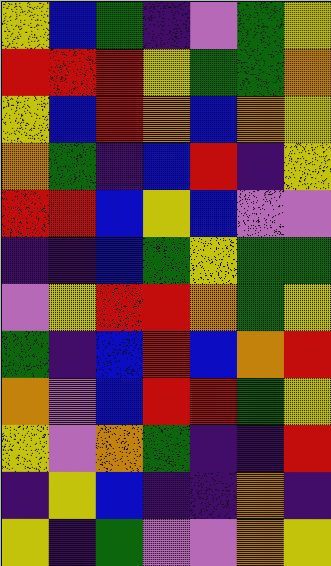[["yellow", "blue", "green", "indigo", "violet", "green", "yellow"], ["red", "red", "red", "yellow", "green", "green", "orange"], ["yellow", "blue", "red", "orange", "blue", "orange", "yellow"], ["orange", "green", "indigo", "blue", "red", "indigo", "yellow"], ["red", "red", "blue", "yellow", "blue", "violet", "violet"], ["indigo", "indigo", "blue", "green", "yellow", "green", "green"], ["violet", "yellow", "red", "red", "orange", "green", "yellow"], ["green", "indigo", "blue", "red", "blue", "orange", "red"], ["orange", "violet", "blue", "red", "red", "green", "yellow"], ["yellow", "violet", "orange", "green", "indigo", "indigo", "red"], ["indigo", "yellow", "blue", "indigo", "indigo", "orange", "indigo"], ["yellow", "indigo", "green", "violet", "violet", "orange", "yellow"]]